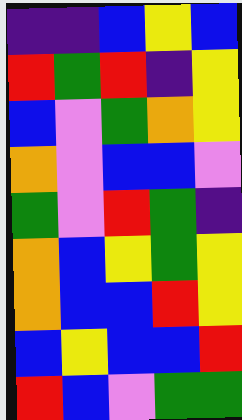[["indigo", "indigo", "blue", "yellow", "blue"], ["red", "green", "red", "indigo", "yellow"], ["blue", "violet", "green", "orange", "yellow"], ["orange", "violet", "blue", "blue", "violet"], ["green", "violet", "red", "green", "indigo"], ["orange", "blue", "yellow", "green", "yellow"], ["orange", "blue", "blue", "red", "yellow"], ["blue", "yellow", "blue", "blue", "red"], ["red", "blue", "violet", "green", "green"]]